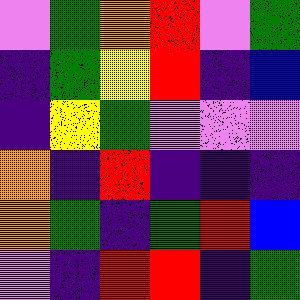[["violet", "green", "orange", "red", "violet", "green"], ["indigo", "green", "yellow", "red", "indigo", "blue"], ["indigo", "yellow", "green", "violet", "violet", "violet"], ["orange", "indigo", "red", "indigo", "indigo", "indigo"], ["orange", "green", "indigo", "green", "red", "blue"], ["violet", "indigo", "red", "red", "indigo", "green"]]